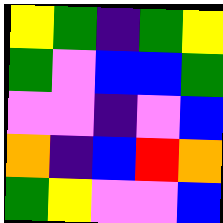[["yellow", "green", "indigo", "green", "yellow"], ["green", "violet", "blue", "blue", "green"], ["violet", "violet", "indigo", "violet", "blue"], ["orange", "indigo", "blue", "red", "orange"], ["green", "yellow", "violet", "violet", "blue"]]